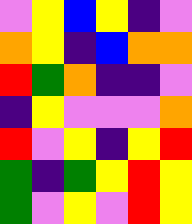[["violet", "yellow", "blue", "yellow", "indigo", "violet"], ["orange", "yellow", "indigo", "blue", "orange", "orange"], ["red", "green", "orange", "indigo", "indigo", "violet"], ["indigo", "yellow", "violet", "violet", "violet", "orange"], ["red", "violet", "yellow", "indigo", "yellow", "red"], ["green", "indigo", "green", "yellow", "red", "yellow"], ["green", "violet", "yellow", "violet", "red", "yellow"]]